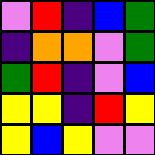[["violet", "red", "indigo", "blue", "green"], ["indigo", "orange", "orange", "violet", "green"], ["green", "red", "indigo", "violet", "blue"], ["yellow", "yellow", "indigo", "red", "yellow"], ["yellow", "blue", "yellow", "violet", "violet"]]